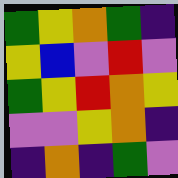[["green", "yellow", "orange", "green", "indigo"], ["yellow", "blue", "violet", "red", "violet"], ["green", "yellow", "red", "orange", "yellow"], ["violet", "violet", "yellow", "orange", "indigo"], ["indigo", "orange", "indigo", "green", "violet"]]